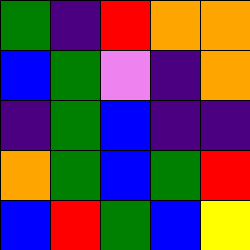[["green", "indigo", "red", "orange", "orange"], ["blue", "green", "violet", "indigo", "orange"], ["indigo", "green", "blue", "indigo", "indigo"], ["orange", "green", "blue", "green", "red"], ["blue", "red", "green", "blue", "yellow"]]